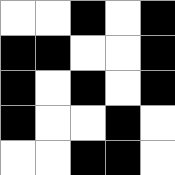[["white", "white", "black", "white", "black"], ["black", "black", "white", "white", "black"], ["black", "white", "black", "white", "black"], ["black", "white", "white", "black", "white"], ["white", "white", "black", "black", "white"]]